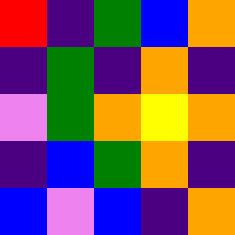[["red", "indigo", "green", "blue", "orange"], ["indigo", "green", "indigo", "orange", "indigo"], ["violet", "green", "orange", "yellow", "orange"], ["indigo", "blue", "green", "orange", "indigo"], ["blue", "violet", "blue", "indigo", "orange"]]